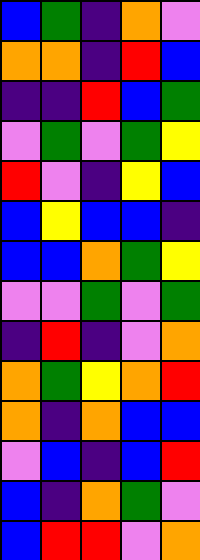[["blue", "green", "indigo", "orange", "violet"], ["orange", "orange", "indigo", "red", "blue"], ["indigo", "indigo", "red", "blue", "green"], ["violet", "green", "violet", "green", "yellow"], ["red", "violet", "indigo", "yellow", "blue"], ["blue", "yellow", "blue", "blue", "indigo"], ["blue", "blue", "orange", "green", "yellow"], ["violet", "violet", "green", "violet", "green"], ["indigo", "red", "indigo", "violet", "orange"], ["orange", "green", "yellow", "orange", "red"], ["orange", "indigo", "orange", "blue", "blue"], ["violet", "blue", "indigo", "blue", "red"], ["blue", "indigo", "orange", "green", "violet"], ["blue", "red", "red", "violet", "orange"]]